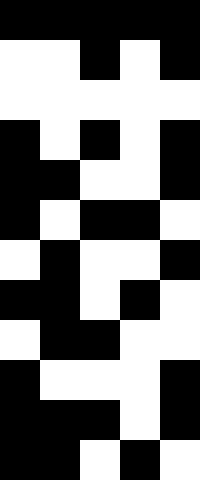[["black", "black", "black", "black", "black"], ["white", "white", "black", "white", "black"], ["white", "white", "white", "white", "white"], ["black", "white", "black", "white", "black"], ["black", "black", "white", "white", "black"], ["black", "white", "black", "black", "white"], ["white", "black", "white", "white", "black"], ["black", "black", "white", "black", "white"], ["white", "black", "black", "white", "white"], ["black", "white", "white", "white", "black"], ["black", "black", "black", "white", "black"], ["black", "black", "white", "black", "white"]]